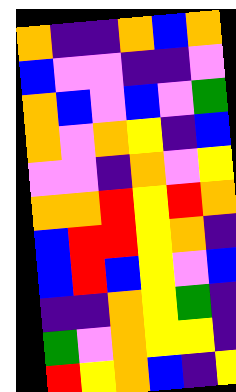[["orange", "indigo", "indigo", "orange", "blue", "orange"], ["blue", "violet", "violet", "indigo", "indigo", "violet"], ["orange", "blue", "violet", "blue", "violet", "green"], ["orange", "violet", "orange", "yellow", "indigo", "blue"], ["violet", "violet", "indigo", "orange", "violet", "yellow"], ["orange", "orange", "red", "yellow", "red", "orange"], ["blue", "red", "red", "yellow", "orange", "indigo"], ["blue", "red", "blue", "yellow", "violet", "blue"], ["indigo", "indigo", "orange", "yellow", "green", "indigo"], ["green", "violet", "orange", "yellow", "yellow", "indigo"], ["red", "yellow", "orange", "blue", "indigo", "yellow"]]